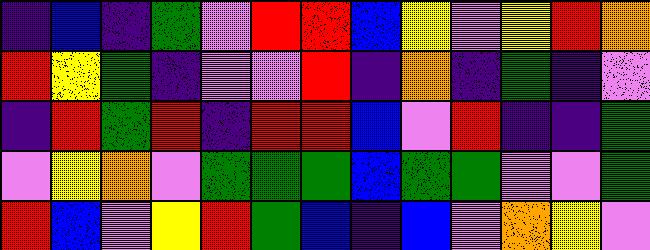[["indigo", "blue", "indigo", "green", "violet", "red", "red", "blue", "yellow", "violet", "yellow", "red", "orange"], ["red", "yellow", "green", "indigo", "violet", "violet", "red", "indigo", "orange", "indigo", "green", "indigo", "violet"], ["indigo", "red", "green", "red", "indigo", "red", "red", "blue", "violet", "red", "indigo", "indigo", "green"], ["violet", "yellow", "orange", "violet", "green", "green", "green", "blue", "green", "green", "violet", "violet", "green"], ["red", "blue", "violet", "yellow", "red", "green", "blue", "indigo", "blue", "violet", "orange", "yellow", "violet"]]